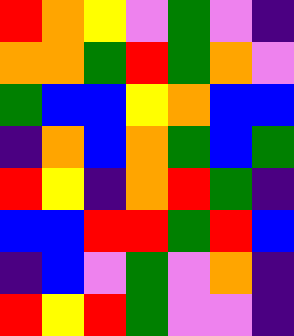[["red", "orange", "yellow", "violet", "green", "violet", "indigo"], ["orange", "orange", "green", "red", "green", "orange", "violet"], ["green", "blue", "blue", "yellow", "orange", "blue", "blue"], ["indigo", "orange", "blue", "orange", "green", "blue", "green"], ["red", "yellow", "indigo", "orange", "red", "green", "indigo"], ["blue", "blue", "red", "red", "green", "red", "blue"], ["indigo", "blue", "violet", "green", "violet", "orange", "indigo"], ["red", "yellow", "red", "green", "violet", "violet", "indigo"]]